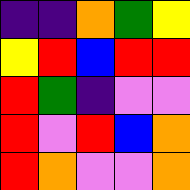[["indigo", "indigo", "orange", "green", "yellow"], ["yellow", "red", "blue", "red", "red"], ["red", "green", "indigo", "violet", "violet"], ["red", "violet", "red", "blue", "orange"], ["red", "orange", "violet", "violet", "orange"]]